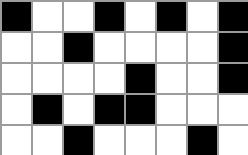[["black", "white", "white", "black", "white", "black", "white", "black"], ["white", "white", "black", "white", "white", "white", "white", "black"], ["white", "white", "white", "white", "black", "white", "white", "black"], ["white", "black", "white", "black", "black", "white", "white", "white"], ["white", "white", "black", "white", "white", "white", "black", "white"]]